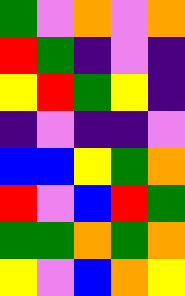[["green", "violet", "orange", "violet", "orange"], ["red", "green", "indigo", "violet", "indigo"], ["yellow", "red", "green", "yellow", "indigo"], ["indigo", "violet", "indigo", "indigo", "violet"], ["blue", "blue", "yellow", "green", "orange"], ["red", "violet", "blue", "red", "green"], ["green", "green", "orange", "green", "orange"], ["yellow", "violet", "blue", "orange", "yellow"]]